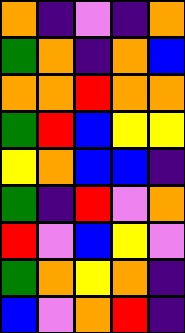[["orange", "indigo", "violet", "indigo", "orange"], ["green", "orange", "indigo", "orange", "blue"], ["orange", "orange", "red", "orange", "orange"], ["green", "red", "blue", "yellow", "yellow"], ["yellow", "orange", "blue", "blue", "indigo"], ["green", "indigo", "red", "violet", "orange"], ["red", "violet", "blue", "yellow", "violet"], ["green", "orange", "yellow", "orange", "indigo"], ["blue", "violet", "orange", "red", "indigo"]]